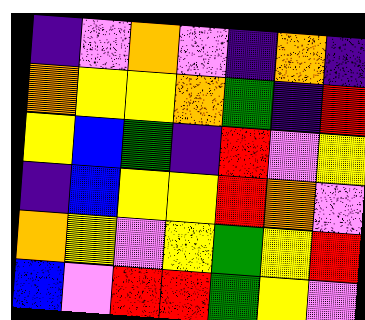[["indigo", "violet", "orange", "violet", "indigo", "orange", "indigo"], ["orange", "yellow", "yellow", "orange", "green", "indigo", "red"], ["yellow", "blue", "green", "indigo", "red", "violet", "yellow"], ["indigo", "blue", "yellow", "yellow", "red", "orange", "violet"], ["orange", "yellow", "violet", "yellow", "green", "yellow", "red"], ["blue", "violet", "red", "red", "green", "yellow", "violet"]]